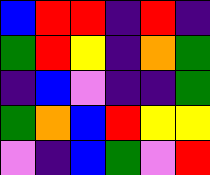[["blue", "red", "red", "indigo", "red", "indigo"], ["green", "red", "yellow", "indigo", "orange", "green"], ["indigo", "blue", "violet", "indigo", "indigo", "green"], ["green", "orange", "blue", "red", "yellow", "yellow"], ["violet", "indigo", "blue", "green", "violet", "red"]]